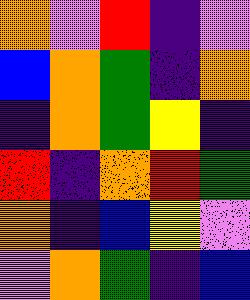[["orange", "violet", "red", "indigo", "violet"], ["blue", "orange", "green", "indigo", "orange"], ["indigo", "orange", "green", "yellow", "indigo"], ["red", "indigo", "orange", "red", "green"], ["orange", "indigo", "blue", "yellow", "violet"], ["violet", "orange", "green", "indigo", "blue"]]